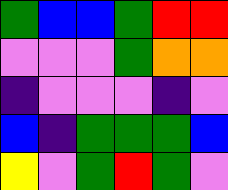[["green", "blue", "blue", "green", "red", "red"], ["violet", "violet", "violet", "green", "orange", "orange"], ["indigo", "violet", "violet", "violet", "indigo", "violet"], ["blue", "indigo", "green", "green", "green", "blue"], ["yellow", "violet", "green", "red", "green", "violet"]]